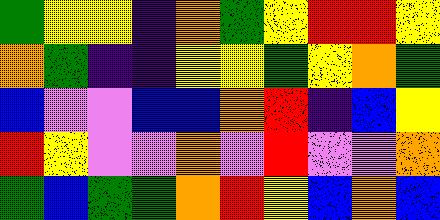[["green", "yellow", "yellow", "indigo", "orange", "green", "yellow", "red", "red", "yellow"], ["orange", "green", "indigo", "indigo", "yellow", "yellow", "green", "yellow", "orange", "green"], ["blue", "violet", "violet", "blue", "blue", "orange", "red", "indigo", "blue", "yellow"], ["red", "yellow", "violet", "violet", "orange", "violet", "red", "violet", "violet", "orange"], ["green", "blue", "green", "green", "orange", "red", "yellow", "blue", "orange", "blue"]]